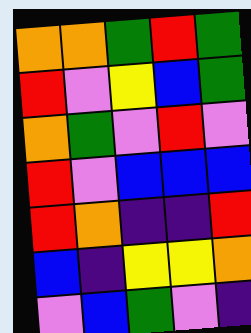[["orange", "orange", "green", "red", "green"], ["red", "violet", "yellow", "blue", "green"], ["orange", "green", "violet", "red", "violet"], ["red", "violet", "blue", "blue", "blue"], ["red", "orange", "indigo", "indigo", "red"], ["blue", "indigo", "yellow", "yellow", "orange"], ["violet", "blue", "green", "violet", "indigo"]]